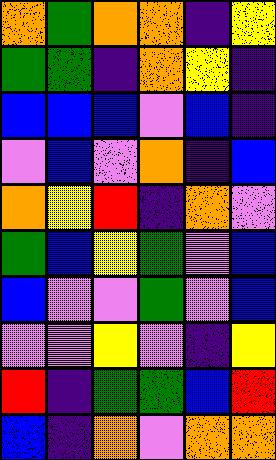[["orange", "green", "orange", "orange", "indigo", "yellow"], ["green", "green", "indigo", "orange", "yellow", "indigo"], ["blue", "blue", "blue", "violet", "blue", "indigo"], ["violet", "blue", "violet", "orange", "indigo", "blue"], ["orange", "yellow", "red", "indigo", "orange", "violet"], ["green", "blue", "yellow", "green", "violet", "blue"], ["blue", "violet", "violet", "green", "violet", "blue"], ["violet", "violet", "yellow", "violet", "indigo", "yellow"], ["red", "indigo", "green", "green", "blue", "red"], ["blue", "indigo", "orange", "violet", "orange", "orange"]]